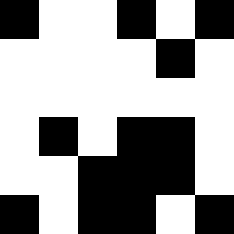[["black", "white", "white", "black", "white", "black"], ["white", "white", "white", "white", "black", "white"], ["white", "white", "white", "white", "white", "white"], ["white", "black", "white", "black", "black", "white"], ["white", "white", "black", "black", "black", "white"], ["black", "white", "black", "black", "white", "black"]]